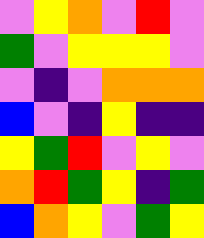[["violet", "yellow", "orange", "violet", "red", "violet"], ["green", "violet", "yellow", "yellow", "yellow", "violet"], ["violet", "indigo", "violet", "orange", "orange", "orange"], ["blue", "violet", "indigo", "yellow", "indigo", "indigo"], ["yellow", "green", "red", "violet", "yellow", "violet"], ["orange", "red", "green", "yellow", "indigo", "green"], ["blue", "orange", "yellow", "violet", "green", "yellow"]]